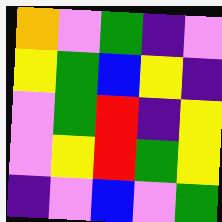[["orange", "violet", "green", "indigo", "violet"], ["yellow", "green", "blue", "yellow", "indigo"], ["violet", "green", "red", "indigo", "yellow"], ["violet", "yellow", "red", "green", "yellow"], ["indigo", "violet", "blue", "violet", "green"]]